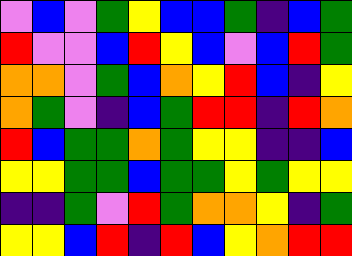[["violet", "blue", "violet", "green", "yellow", "blue", "blue", "green", "indigo", "blue", "green"], ["red", "violet", "violet", "blue", "red", "yellow", "blue", "violet", "blue", "red", "green"], ["orange", "orange", "violet", "green", "blue", "orange", "yellow", "red", "blue", "indigo", "yellow"], ["orange", "green", "violet", "indigo", "blue", "green", "red", "red", "indigo", "red", "orange"], ["red", "blue", "green", "green", "orange", "green", "yellow", "yellow", "indigo", "indigo", "blue"], ["yellow", "yellow", "green", "green", "blue", "green", "green", "yellow", "green", "yellow", "yellow"], ["indigo", "indigo", "green", "violet", "red", "green", "orange", "orange", "yellow", "indigo", "green"], ["yellow", "yellow", "blue", "red", "indigo", "red", "blue", "yellow", "orange", "red", "red"]]